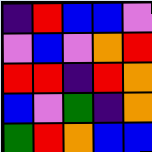[["indigo", "red", "blue", "blue", "violet"], ["violet", "blue", "violet", "orange", "red"], ["red", "red", "indigo", "red", "orange"], ["blue", "violet", "green", "indigo", "orange"], ["green", "red", "orange", "blue", "blue"]]